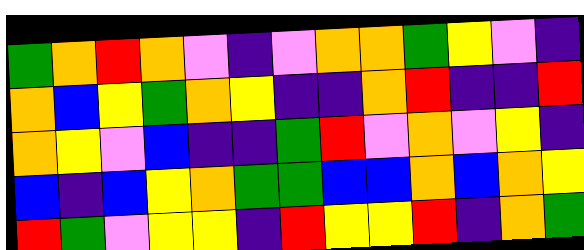[["green", "orange", "red", "orange", "violet", "indigo", "violet", "orange", "orange", "green", "yellow", "violet", "indigo"], ["orange", "blue", "yellow", "green", "orange", "yellow", "indigo", "indigo", "orange", "red", "indigo", "indigo", "red"], ["orange", "yellow", "violet", "blue", "indigo", "indigo", "green", "red", "violet", "orange", "violet", "yellow", "indigo"], ["blue", "indigo", "blue", "yellow", "orange", "green", "green", "blue", "blue", "orange", "blue", "orange", "yellow"], ["red", "green", "violet", "yellow", "yellow", "indigo", "red", "yellow", "yellow", "red", "indigo", "orange", "green"]]